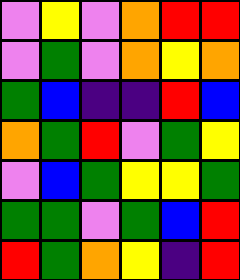[["violet", "yellow", "violet", "orange", "red", "red"], ["violet", "green", "violet", "orange", "yellow", "orange"], ["green", "blue", "indigo", "indigo", "red", "blue"], ["orange", "green", "red", "violet", "green", "yellow"], ["violet", "blue", "green", "yellow", "yellow", "green"], ["green", "green", "violet", "green", "blue", "red"], ["red", "green", "orange", "yellow", "indigo", "red"]]